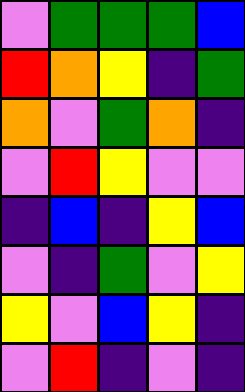[["violet", "green", "green", "green", "blue"], ["red", "orange", "yellow", "indigo", "green"], ["orange", "violet", "green", "orange", "indigo"], ["violet", "red", "yellow", "violet", "violet"], ["indigo", "blue", "indigo", "yellow", "blue"], ["violet", "indigo", "green", "violet", "yellow"], ["yellow", "violet", "blue", "yellow", "indigo"], ["violet", "red", "indigo", "violet", "indigo"]]